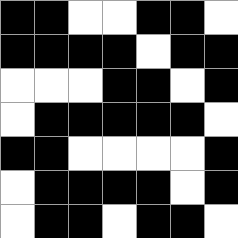[["black", "black", "white", "white", "black", "black", "white"], ["black", "black", "black", "black", "white", "black", "black"], ["white", "white", "white", "black", "black", "white", "black"], ["white", "black", "black", "black", "black", "black", "white"], ["black", "black", "white", "white", "white", "white", "black"], ["white", "black", "black", "black", "black", "white", "black"], ["white", "black", "black", "white", "black", "black", "white"]]